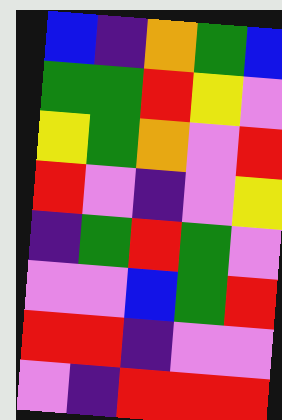[["blue", "indigo", "orange", "green", "blue"], ["green", "green", "red", "yellow", "violet"], ["yellow", "green", "orange", "violet", "red"], ["red", "violet", "indigo", "violet", "yellow"], ["indigo", "green", "red", "green", "violet"], ["violet", "violet", "blue", "green", "red"], ["red", "red", "indigo", "violet", "violet"], ["violet", "indigo", "red", "red", "red"]]